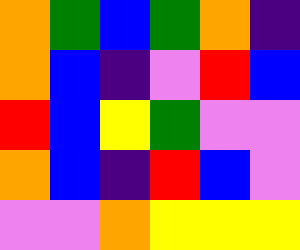[["orange", "green", "blue", "green", "orange", "indigo"], ["orange", "blue", "indigo", "violet", "red", "blue"], ["red", "blue", "yellow", "green", "violet", "violet"], ["orange", "blue", "indigo", "red", "blue", "violet"], ["violet", "violet", "orange", "yellow", "yellow", "yellow"]]